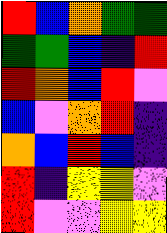[["red", "blue", "orange", "green", "green"], ["green", "green", "blue", "indigo", "red"], ["red", "orange", "blue", "red", "violet"], ["blue", "violet", "orange", "red", "indigo"], ["orange", "blue", "red", "blue", "indigo"], ["red", "indigo", "yellow", "yellow", "violet"], ["red", "violet", "violet", "yellow", "yellow"]]